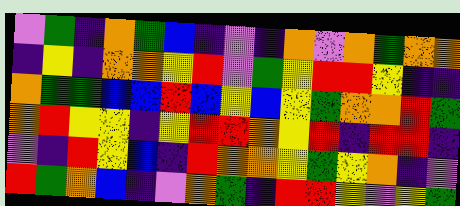[["violet", "green", "indigo", "orange", "green", "blue", "indigo", "violet", "indigo", "orange", "violet", "orange", "green", "orange", "orange"], ["indigo", "yellow", "indigo", "orange", "orange", "yellow", "red", "violet", "green", "yellow", "red", "red", "yellow", "indigo", "indigo"], ["orange", "green", "green", "blue", "blue", "red", "blue", "yellow", "blue", "yellow", "green", "orange", "orange", "red", "green"], ["orange", "red", "yellow", "yellow", "indigo", "yellow", "red", "red", "orange", "yellow", "red", "indigo", "red", "red", "indigo"], ["violet", "indigo", "red", "yellow", "blue", "indigo", "red", "orange", "orange", "yellow", "green", "yellow", "orange", "indigo", "violet"], ["red", "green", "orange", "blue", "indigo", "violet", "orange", "green", "indigo", "red", "red", "yellow", "violet", "yellow", "green"]]